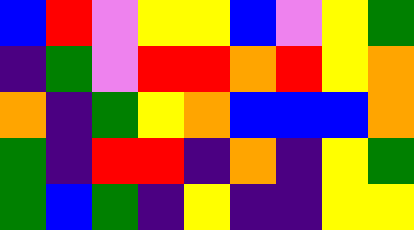[["blue", "red", "violet", "yellow", "yellow", "blue", "violet", "yellow", "green"], ["indigo", "green", "violet", "red", "red", "orange", "red", "yellow", "orange"], ["orange", "indigo", "green", "yellow", "orange", "blue", "blue", "blue", "orange"], ["green", "indigo", "red", "red", "indigo", "orange", "indigo", "yellow", "green"], ["green", "blue", "green", "indigo", "yellow", "indigo", "indigo", "yellow", "yellow"]]